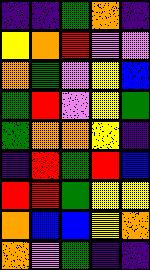[["indigo", "indigo", "green", "orange", "indigo"], ["yellow", "orange", "red", "violet", "violet"], ["orange", "green", "violet", "yellow", "blue"], ["green", "red", "violet", "yellow", "green"], ["green", "orange", "orange", "yellow", "indigo"], ["indigo", "red", "green", "red", "blue"], ["red", "red", "green", "yellow", "yellow"], ["orange", "blue", "blue", "yellow", "orange"], ["orange", "violet", "green", "indigo", "indigo"]]